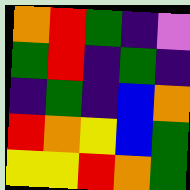[["orange", "red", "green", "indigo", "violet"], ["green", "red", "indigo", "green", "indigo"], ["indigo", "green", "indigo", "blue", "orange"], ["red", "orange", "yellow", "blue", "green"], ["yellow", "yellow", "red", "orange", "green"]]